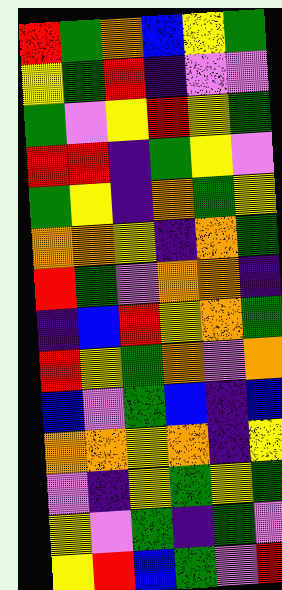[["red", "green", "orange", "blue", "yellow", "green"], ["yellow", "green", "red", "indigo", "violet", "violet"], ["green", "violet", "yellow", "red", "yellow", "green"], ["red", "red", "indigo", "green", "yellow", "violet"], ["green", "yellow", "indigo", "orange", "green", "yellow"], ["orange", "orange", "yellow", "indigo", "orange", "green"], ["red", "green", "violet", "orange", "orange", "indigo"], ["indigo", "blue", "red", "yellow", "orange", "green"], ["red", "yellow", "green", "orange", "violet", "orange"], ["blue", "violet", "green", "blue", "indigo", "blue"], ["orange", "orange", "yellow", "orange", "indigo", "yellow"], ["violet", "indigo", "yellow", "green", "yellow", "green"], ["yellow", "violet", "green", "indigo", "green", "violet"], ["yellow", "red", "blue", "green", "violet", "red"]]